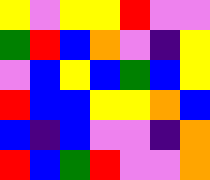[["yellow", "violet", "yellow", "yellow", "red", "violet", "violet"], ["green", "red", "blue", "orange", "violet", "indigo", "yellow"], ["violet", "blue", "yellow", "blue", "green", "blue", "yellow"], ["red", "blue", "blue", "yellow", "yellow", "orange", "blue"], ["blue", "indigo", "blue", "violet", "violet", "indigo", "orange"], ["red", "blue", "green", "red", "violet", "violet", "orange"]]